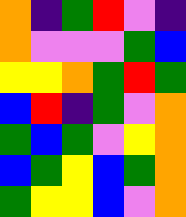[["orange", "indigo", "green", "red", "violet", "indigo"], ["orange", "violet", "violet", "violet", "green", "blue"], ["yellow", "yellow", "orange", "green", "red", "green"], ["blue", "red", "indigo", "green", "violet", "orange"], ["green", "blue", "green", "violet", "yellow", "orange"], ["blue", "green", "yellow", "blue", "green", "orange"], ["green", "yellow", "yellow", "blue", "violet", "orange"]]